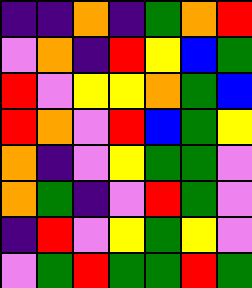[["indigo", "indigo", "orange", "indigo", "green", "orange", "red"], ["violet", "orange", "indigo", "red", "yellow", "blue", "green"], ["red", "violet", "yellow", "yellow", "orange", "green", "blue"], ["red", "orange", "violet", "red", "blue", "green", "yellow"], ["orange", "indigo", "violet", "yellow", "green", "green", "violet"], ["orange", "green", "indigo", "violet", "red", "green", "violet"], ["indigo", "red", "violet", "yellow", "green", "yellow", "violet"], ["violet", "green", "red", "green", "green", "red", "green"]]